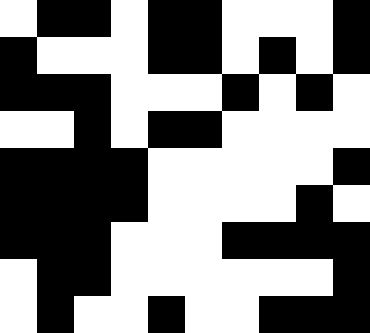[["white", "black", "black", "white", "black", "black", "white", "white", "white", "black"], ["black", "white", "white", "white", "black", "black", "white", "black", "white", "black"], ["black", "black", "black", "white", "white", "white", "black", "white", "black", "white"], ["white", "white", "black", "white", "black", "black", "white", "white", "white", "white"], ["black", "black", "black", "black", "white", "white", "white", "white", "white", "black"], ["black", "black", "black", "black", "white", "white", "white", "white", "black", "white"], ["black", "black", "black", "white", "white", "white", "black", "black", "black", "black"], ["white", "black", "black", "white", "white", "white", "white", "white", "white", "black"], ["white", "black", "white", "white", "black", "white", "white", "black", "black", "black"]]